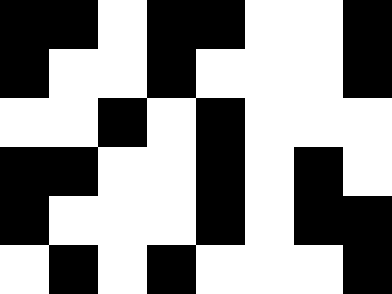[["black", "black", "white", "black", "black", "white", "white", "black"], ["black", "white", "white", "black", "white", "white", "white", "black"], ["white", "white", "black", "white", "black", "white", "white", "white"], ["black", "black", "white", "white", "black", "white", "black", "white"], ["black", "white", "white", "white", "black", "white", "black", "black"], ["white", "black", "white", "black", "white", "white", "white", "black"]]